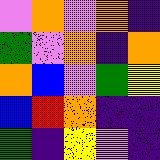[["violet", "orange", "violet", "orange", "indigo"], ["green", "violet", "orange", "indigo", "orange"], ["orange", "blue", "violet", "green", "yellow"], ["blue", "red", "orange", "indigo", "indigo"], ["green", "indigo", "yellow", "violet", "indigo"]]